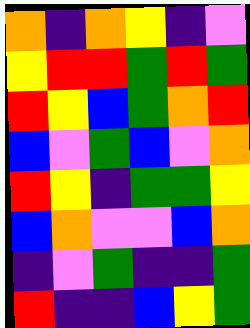[["orange", "indigo", "orange", "yellow", "indigo", "violet"], ["yellow", "red", "red", "green", "red", "green"], ["red", "yellow", "blue", "green", "orange", "red"], ["blue", "violet", "green", "blue", "violet", "orange"], ["red", "yellow", "indigo", "green", "green", "yellow"], ["blue", "orange", "violet", "violet", "blue", "orange"], ["indigo", "violet", "green", "indigo", "indigo", "green"], ["red", "indigo", "indigo", "blue", "yellow", "green"]]